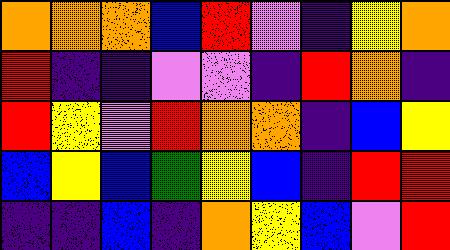[["orange", "orange", "orange", "blue", "red", "violet", "indigo", "yellow", "orange"], ["red", "indigo", "indigo", "violet", "violet", "indigo", "red", "orange", "indigo"], ["red", "yellow", "violet", "red", "orange", "orange", "indigo", "blue", "yellow"], ["blue", "yellow", "blue", "green", "yellow", "blue", "indigo", "red", "red"], ["indigo", "indigo", "blue", "indigo", "orange", "yellow", "blue", "violet", "red"]]